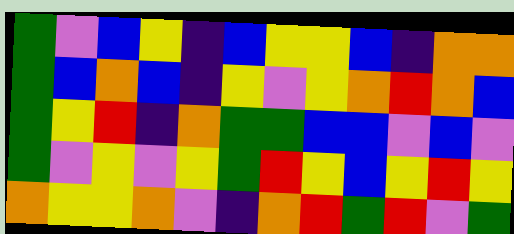[["green", "violet", "blue", "yellow", "indigo", "blue", "yellow", "yellow", "blue", "indigo", "orange", "orange"], ["green", "blue", "orange", "blue", "indigo", "yellow", "violet", "yellow", "orange", "red", "orange", "blue"], ["green", "yellow", "red", "indigo", "orange", "green", "green", "blue", "blue", "violet", "blue", "violet"], ["green", "violet", "yellow", "violet", "yellow", "green", "red", "yellow", "blue", "yellow", "red", "yellow"], ["orange", "yellow", "yellow", "orange", "violet", "indigo", "orange", "red", "green", "red", "violet", "green"]]